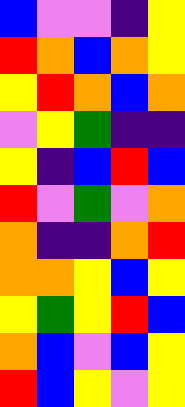[["blue", "violet", "violet", "indigo", "yellow"], ["red", "orange", "blue", "orange", "yellow"], ["yellow", "red", "orange", "blue", "orange"], ["violet", "yellow", "green", "indigo", "indigo"], ["yellow", "indigo", "blue", "red", "blue"], ["red", "violet", "green", "violet", "orange"], ["orange", "indigo", "indigo", "orange", "red"], ["orange", "orange", "yellow", "blue", "yellow"], ["yellow", "green", "yellow", "red", "blue"], ["orange", "blue", "violet", "blue", "yellow"], ["red", "blue", "yellow", "violet", "yellow"]]